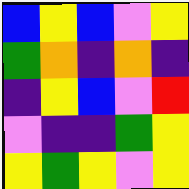[["blue", "yellow", "blue", "violet", "yellow"], ["green", "orange", "indigo", "orange", "indigo"], ["indigo", "yellow", "blue", "violet", "red"], ["violet", "indigo", "indigo", "green", "yellow"], ["yellow", "green", "yellow", "violet", "yellow"]]